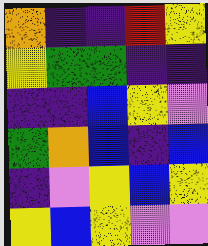[["orange", "indigo", "indigo", "red", "yellow"], ["yellow", "green", "green", "indigo", "indigo"], ["indigo", "indigo", "blue", "yellow", "violet"], ["green", "orange", "blue", "indigo", "blue"], ["indigo", "violet", "yellow", "blue", "yellow"], ["yellow", "blue", "yellow", "violet", "violet"]]